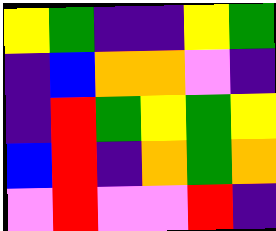[["yellow", "green", "indigo", "indigo", "yellow", "green"], ["indigo", "blue", "orange", "orange", "violet", "indigo"], ["indigo", "red", "green", "yellow", "green", "yellow"], ["blue", "red", "indigo", "orange", "green", "orange"], ["violet", "red", "violet", "violet", "red", "indigo"]]